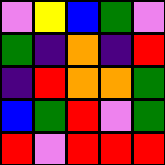[["violet", "yellow", "blue", "green", "violet"], ["green", "indigo", "orange", "indigo", "red"], ["indigo", "red", "orange", "orange", "green"], ["blue", "green", "red", "violet", "green"], ["red", "violet", "red", "red", "red"]]